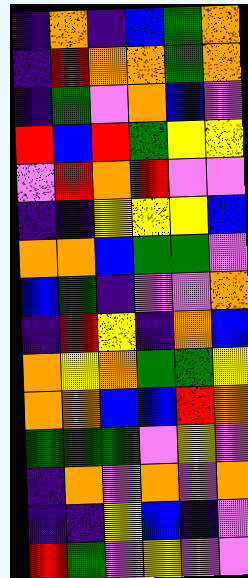[["indigo", "orange", "indigo", "blue", "green", "orange"], ["indigo", "red", "orange", "orange", "green", "orange"], ["indigo", "green", "violet", "orange", "blue", "violet"], ["red", "blue", "red", "green", "yellow", "yellow"], ["violet", "red", "orange", "red", "violet", "violet"], ["indigo", "indigo", "yellow", "yellow", "yellow", "blue"], ["orange", "orange", "blue", "green", "green", "violet"], ["blue", "green", "indigo", "violet", "violet", "orange"], ["indigo", "red", "yellow", "indigo", "orange", "blue"], ["orange", "yellow", "orange", "green", "green", "yellow"], ["orange", "orange", "blue", "blue", "red", "orange"], ["green", "green", "green", "violet", "yellow", "violet"], ["indigo", "orange", "violet", "orange", "violet", "orange"], ["indigo", "indigo", "yellow", "blue", "indigo", "violet"], ["red", "green", "violet", "yellow", "violet", "violet"]]